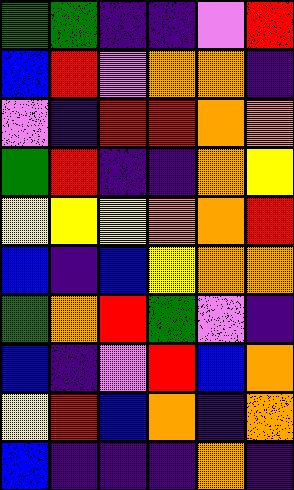[["green", "green", "indigo", "indigo", "violet", "red"], ["blue", "red", "violet", "orange", "orange", "indigo"], ["violet", "indigo", "red", "red", "orange", "orange"], ["green", "red", "indigo", "indigo", "orange", "yellow"], ["yellow", "yellow", "yellow", "orange", "orange", "red"], ["blue", "indigo", "blue", "yellow", "orange", "orange"], ["green", "orange", "red", "green", "violet", "indigo"], ["blue", "indigo", "violet", "red", "blue", "orange"], ["yellow", "red", "blue", "orange", "indigo", "orange"], ["blue", "indigo", "indigo", "indigo", "orange", "indigo"]]